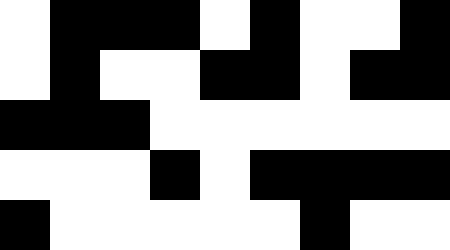[["white", "black", "black", "black", "white", "black", "white", "white", "black"], ["white", "black", "white", "white", "black", "black", "white", "black", "black"], ["black", "black", "black", "white", "white", "white", "white", "white", "white"], ["white", "white", "white", "black", "white", "black", "black", "black", "black"], ["black", "white", "white", "white", "white", "white", "black", "white", "white"]]